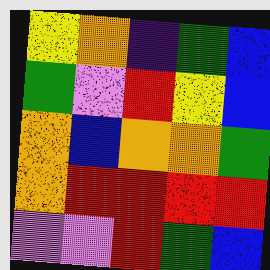[["yellow", "orange", "indigo", "green", "blue"], ["green", "violet", "red", "yellow", "blue"], ["orange", "blue", "orange", "orange", "green"], ["orange", "red", "red", "red", "red"], ["violet", "violet", "red", "green", "blue"]]